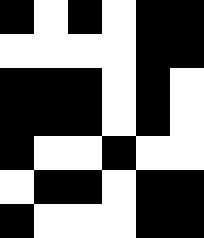[["black", "white", "black", "white", "black", "black"], ["white", "white", "white", "white", "black", "black"], ["black", "black", "black", "white", "black", "white"], ["black", "black", "black", "white", "black", "white"], ["black", "white", "white", "black", "white", "white"], ["white", "black", "black", "white", "black", "black"], ["black", "white", "white", "white", "black", "black"]]